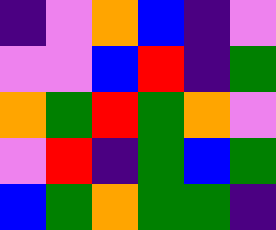[["indigo", "violet", "orange", "blue", "indigo", "violet"], ["violet", "violet", "blue", "red", "indigo", "green"], ["orange", "green", "red", "green", "orange", "violet"], ["violet", "red", "indigo", "green", "blue", "green"], ["blue", "green", "orange", "green", "green", "indigo"]]